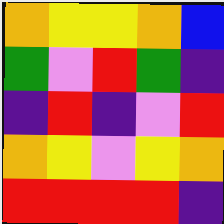[["orange", "yellow", "yellow", "orange", "blue"], ["green", "violet", "red", "green", "indigo"], ["indigo", "red", "indigo", "violet", "red"], ["orange", "yellow", "violet", "yellow", "orange"], ["red", "red", "red", "red", "indigo"]]